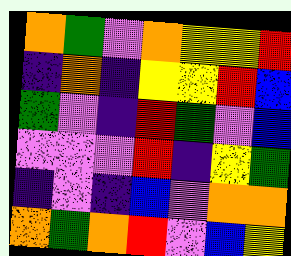[["orange", "green", "violet", "orange", "yellow", "yellow", "red"], ["indigo", "orange", "indigo", "yellow", "yellow", "red", "blue"], ["green", "violet", "indigo", "red", "green", "violet", "blue"], ["violet", "violet", "violet", "red", "indigo", "yellow", "green"], ["indigo", "violet", "indigo", "blue", "violet", "orange", "orange"], ["orange", "green", "orange", "red", "violet", "blue", "yellow"]]